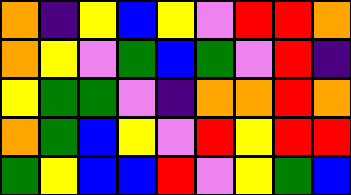[["orange", "indigo", "yellow", "blue", "yellow", "violet", "red", "red", "orange"], ["orange", "yellow", "violet", "green", "blue", "green", "violet", "red", "indigo"], ["yellow", "green", "green", "violet", "indigo", "orange", "orange", "red", "orange"], ["orange", "green", "blue", "yellow", "violet", "red", "yellow", "red", "red"], ["green", "yellow", "blue", "blue", "red", "violet", "yellow", "green", "blue"]]